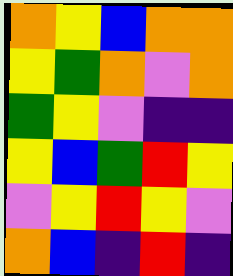[["orange", "yellow", "blue", "orange", "orange"], ["yellow", "green", "orange", "violet", "orange"], ["green", "yellow", "violet", "indigo", "indigo"], ["yellow", "blue", "green", "red", "yellow"], ["violet", "yellow", "red", "yellow", "violet"], ["orange", "blue", "indigo", "red", "indigo"]]